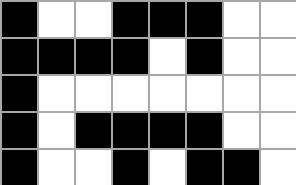[["black", "white", "white", "black", "black", "black", "white", "white"], ["black", "black", "black", "black", "white", "black", "white", "white"], ["black", "white", "white", "white", "white", "white", "white", "white"], ["black", "white", "black", "black", "black", "black", "white", "white"], ["black", "white", "white", "black", "white", "black", "black", "white"]]